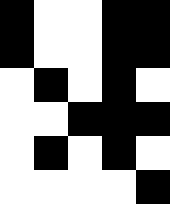[["black", "white", "white", "black", "black"], ["black", "white", "white", "black", "black"], ["white", "black", "white", "black", "white"], ["white", "white", "black", "black", "black"], ["white", "black", "white", "black", "white"], ["white", "white", "white", "white", "black"]]